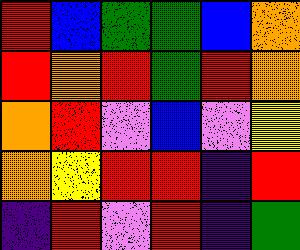[["red", "blue", "green", "green", "blue", "orange"], ["red", "orange", "red", "green", "red", "orange"], ["orange", "red", "violet", "blue", "violet", "yellow"], ["orange", "yellow", "red", "red", "indigo", "red"], ["indigo", "red", "violet", "red", "indigo", "green"]]